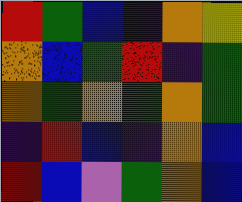[["red", "green", "blue", "indigo", "orange", "yellow"], ["orange", "blue", "green", "red", "indigo", "green"], ["orange", "green", "orange", "green", "orange", "green"], ["indigo", "red", "blue", "indigo", "orange", "blue"], ["red", "blue", "violet", "green", "orange", "blue"]]